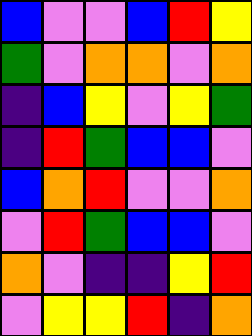[["blue", "violet", "violet", "blue", "red", "yellow"], ["green", "violet", "orange", "orange", "violet", "orange"], ["indigo", "blue", "yellow", "violet", "yellow", "green"], ["indigo", "red", "green", "blue", "blue", "violet"], ["blue", "orange", "red", "violet", "violet", "orange"], ["violet", "red", "green", "blue", "blue", "violet"], ["orange", "violet", "indigo", "indigo", "yellow", "red"], ["violet", "yellow", "yellow", "red", "indigo", "orange"]]